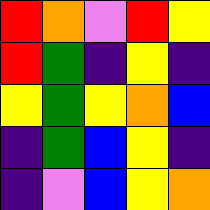[["red", "orange", "violet", "red", "yellow"], ["red", "green", "indigo", "yellow", "indigo"], ["yellow", "green", "yellow", "orange", "blue"], ["indigo", "green", "blue", "yellow", "indigo"], ["indigo", "violet", "blue", "yellow", "orange"]]